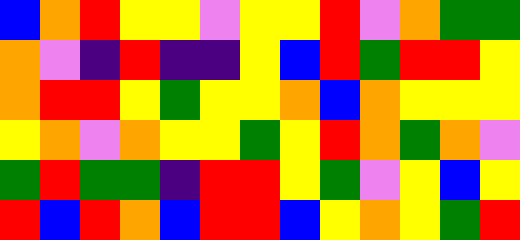[["blue", "orange", "red", "yellow", "yellow", "violet", "yellow", "yellow", "red", "violet", "orange", "green", "green"], ["orange", "violet", "indigo", "red", "indigo", "indigo", "yellow", "blue", "red", "green", "red", "red", "yellow"], ["orange", "red", "red", "yellow", "green", "yellow", "yellow", "orange", "blue", "orange", "yellow", "yellow", "yellow"], ["yellow", "orange", "violet", "orange", "yellow", "yellow", "green", "yellow", "red", "orange", "green", "orange", "violet"], ["green", "red", "green", "green", "indigo", "red", "red", "yellow", "green", "violet", "yellow", "blue", "yellow"], ["red", "blue", "red", "orange", "blue", "red", "red", "blue", "yellow", "orange", "yellow", "green", "red"]]